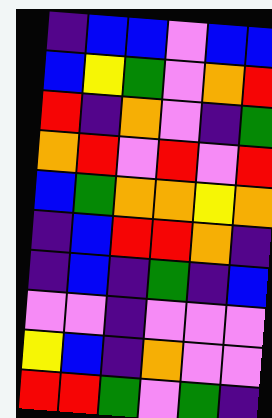[["indigo", "blue", "blue", "violet", "blue", "blue"], ["blue", "yellow", "green", "violet", "orange", "red"], ["red", "indigo", "orange", "violet", "indigo", "green"], ["orange", "red", "violet", "red", "violet", "red"], ["blue", "green", "orange", "orange", "yellow", "orange"], ["indigo", "blue", "red", "red", "orange", "indigo"], ["indigo", "blue", "indigo", "green", "indigo", "blue"], ["violet", "violet", "indigo", "violet", "violet", "violet"], ["yellow", "blue", "indigo", "orange", "violet", "violet"], ["red", "red", "green", "violet", "green", "indigo"]]